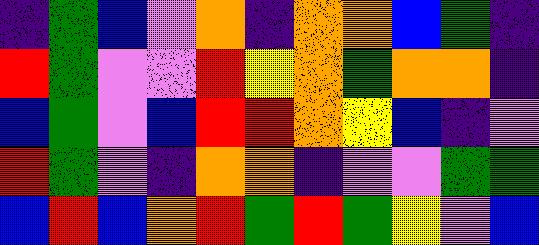[["indigo", "green", "blue", "violet", "orange", "indigo", "orange", "orange", "blue", "green", "indigo"], ["red", "green", "violet", "violet", "red", "yellow", "orange", "green", "orange", "orange", "indigo"], ["blue", "green", "violet", "blue", "red", "red", "orange", "yellow", "blue", "indigo", "violet"], ["red", "green", "violet", "indigo", "orange", "orange", "indigo", "violet", "violet", "green", "green"], ["blue", "red", "blue", "orange", "red", "green", "red", "green", "yellow", "violet", "blue"]]